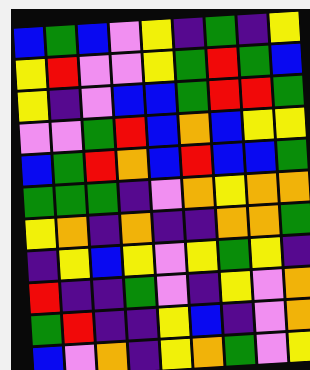[["blue", "green", "blue", "violet", "yellow", "indigo", "green", "indigo", "yellow"], ["yellow", "red", "violet", "violet", "yellow", "green", "red", "green", "blue"], ["yellow", "indigo", "violet", "blue", "blue", "green", "red", "red", "green"], ["violet", "violet", "green", "red", "blue", "orange", "blue", "yellow", "yellow"], ["blue", "green", "red", "orange", "blue", "red", "blue", "blue", "green"], ["green", "green", "green", "indigo", "violet", "orange", "yellow", "orange", "orange"], ["yellow", "orange", "indigo", "orange", "indigo", "indigo", "orange", "orange", "green"], ["indigo", "yellow", "blue", "yellow", "violet", "yellow", "green", "yellow", "indigo"], ["red", "indigo", "indigo", "green", "violet", "indigo", "yellow", "violet", "orange"], ["green", "red", "indigo", "indigo", "yellow", "blue", "indigo", "violet", "orange"], ["blue", "violet", "orange", "indigo", "yellow", "orange", "green", "violet", "yellow"]]